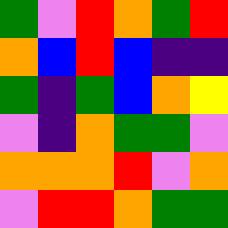[["green", "violet", "red", "orange", "green", "red"], ["orange", "blue", "red", "blue", "indigo", "indigo"], ["green", "indigo", "green", "blue", "orange", "yellow"], ["violet", "indigo", "orange", "green", "green", "violet"], ["orange", "orange", "orange", "red", "violet", "orange"], ["violet", "red", "red", "orange", "green", "green"]]